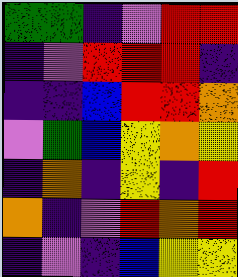[["green", "green", "indigo", "violet", "red", "red"], ["indigo", "violet", "red", "red", "red", "indigo"], ["indigo", "indigo", "blue", "red", "red", "orange"], ["violet", "green", "blue", "yellow", "orange", "yellow"], ["indigo", "orange", "indigo", "yellow", "indigo", "red"], ["orange", "indigo", "violet", "red", "orange", "red"], ["indigo", "violet", "indigo", "blue", "yellow", "yellow"]]